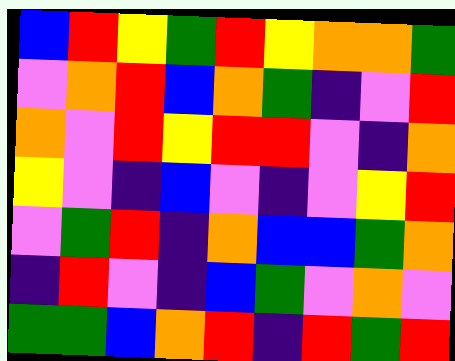[["blue", "red", "yellow", "green", "red", "yellow", "orange", "orange", "green"], ["violet", "orange", "red", "blue", "orange", "green", "indigo", "violet", "red"], ["orange", "violet", "red", "yellow", "red", "red", "violet", "indigo", "orange"], ["yellow", "violet", "indigo", "blue", "violet", "indigo", "violet", "yellow", "red"], ["violet", "green", "red", "indigo", "orange", "blue", "blue", "green", "orange"], ["indigo", "red", "violet", "indigo", "blue", "green", "violet", "orange", "violet"], ["green", "green", "blue", "orange", "red", "indigo", "red", "green", "red"]]